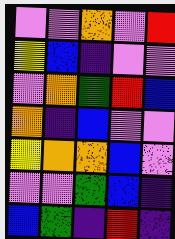[["violet", "violet", "orange", "violet", "red"], ["yellow", "blue", "indigo", "violet", "violet"], ["violet", "orange", "green", "red", "blue"], ["orange", "indigo", "blue", "violet", "violet"], ["yellow", "orange", "orange", "blue", "violet"], ["violet", "violet", "green", "blue", "indigo"], ["blue", "green", "indigo", "red", "indigo"]]